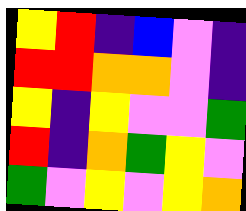[["yellow", "red", "indigo", "blue", "violet", "indigo"], ["red", "red", "orange", "orange", "violet", "indigo"], ["yellow", "indigo", "yellow", "violet", "violet", "green"], ["red", "indigo", "orange", "green", "yellow", "violet"], ["green", "violet", "yellow", "violet", "yellow", "orange"]]